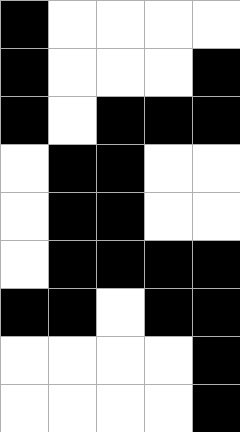[["black", "white", "white", "white", "white"], ["black", "white", "white", "white", "black"], ["black", "white", "black", "black", "black"], ["white", "black", "black", "white", "white"], ["white", "black", "black", "white", "white"], ["white", "black", "black", "black", "black"], ["black", "black", "white", "black", "black"], ["white", "white", "white", "white", "black"], ["white", "white", "white", "white", "black"]]